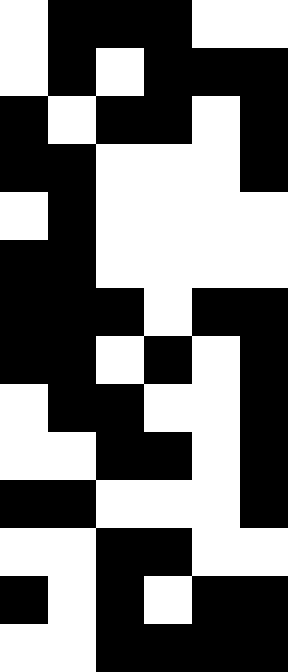[["white", "black", "black", "black", "white", "white"], ["white", "black", "white", "black", "black", "black"], ["black", "white", "black", "black", "white", "black"], ["black", "black", "white", "white", "white", "black"], ["white", "black", "white", "white", "white", "white"], ["black", "black", "white", "white", "white", "white"], ["black", "black", "black", "white", "black", "black"], ["black", "black", "white", "black", "white", "black"], ["white", "black", "black", "white", "white", "black"], ["white", "white", "black", "black", "white", "black"], ["black", "black", "white", "white", "white", "black"], ["white", "white", "black", "black", "white", "white"], ["black", "white", "black", "white", "black", "black"], ["white", "white", "black", "black", "black", "black"]]